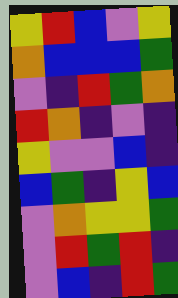[["yellow", "red", "blue", "violet", "yellow"], ["orange", "blue", "blue", "blue", "green"], ["violet", "indigo", "red", "green", "orange"], ["red", "orange", "indigo", "violet", "indigo"], ["yellow", "violet", "violet", "blue", "indigo"], ["blue", "green", "indigo", "yellow", "blue"], ["violet", "orange", "yellow", "yellow", "green"], ["violet", "red", "green", "red", "indigo"], ["violet", "blue", "indigo", "red", "green"]]